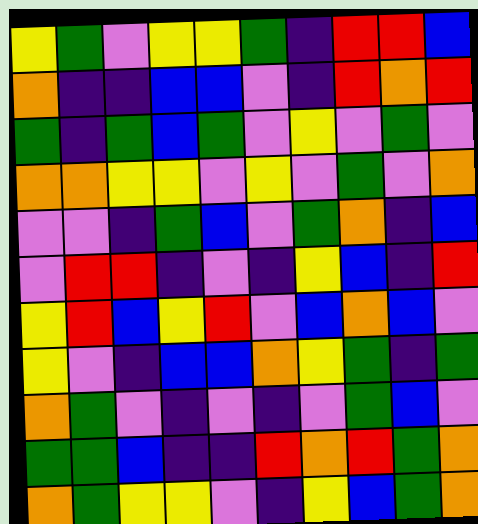[["yellow", "green", "violet", "yellow", "yellow", "green", "indigo", "red", "red", "blue"], ["orange", "indigo", "indigo", "blue", "blue", "violet", "indigo", "red", "orange", "red"], ["green", "indigo", "green", "blue", "green", "violet", "yellow", "violet", "green", "violet"], ["orange", "orange", "yellow", "yellow", "violet", "yellow", "violet", "green", "violet", "orange"], ["violet", "violet", "indigo", "green", "blue", "violet", "green", "orange", "indigo", "blue"], ["violet", "red", "red", "indigo", "violet", "indigo", "yellow", "blue", "indigo", "red"], ["yellow", "red", "blue", "yellow", "red", "violet", "blue", "orange", "blue", "violet"], ["yellow", "violet", "indigo", "blue", "blue", "orange", "yellow", "green", "indigo", "green"], ["orange", "green", "violet", "indigo", "violet", "indigo", "violet", "green", "blue", "violet"], ["green", "green", "blue", "indigo", "indigo", "red", "orange", "red", "green", "orange"], ["orange", "green", "yellow", "yellow", "violet", "indigo", "yellow", "blue", "green", "orange"]]